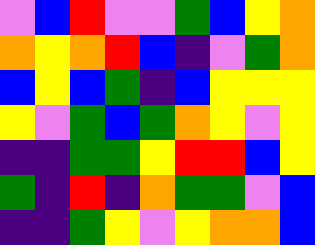[["violet", "blue", "red", "violet", "violet", "green", "blue", "yellow", "orange"], ["orange", "yellow", "orange", "red", "blue", "indigo", "violet", "green", "orange"], ["blue", "yellow", "blue", "green", "indigo", "blue", "yellow", "yellow", "yellow"], ["yellow", "violet", "green", "blue", "green", "orange", "yellow", "violet", "yellow"], ["indigo", "indigo", "green", "green", "yellow", "red", "red", "blue", "yellow"], ["green", "indigo", "red", "indigo", "orange", "green", "green", "violet", "blue"], ["indigo", "indigo", "green", "yellow", "violet", "yellow", "orange", "orange", "blue"]]